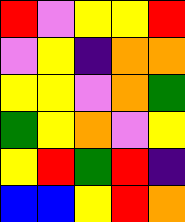[["red", "violet", "yellow", "yellow", "red"], ["violet", "yellow", "indigo", "orange", "orange"], ["yellow", "yellow", "violet", "orange", "green"], ["green", "yellow", "orange", "violet", "yellow"], ["yellow", "red", "green", "red", "indigo"], ["blue", "blue", "yellow", "red", "orange"]]